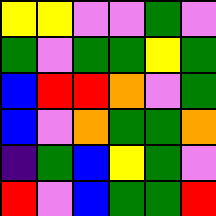[["yellow", "yellow", "violet", "violet", "green", "violet"], ["green", "violet", "green", "green", "yellow", "green"], ["blue", "red", "red", "orange", "violet", "green"], ["blue", "violet", "orange", "green", "green", "orange"], ["indigo", "green", "blue", "yellow", "green", "violet"], ["red", "violet", "blue", "green", "green", "red"]]